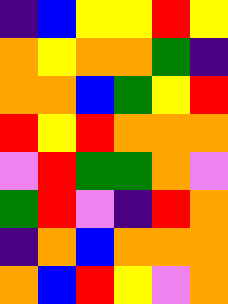[["indigo", "blue", "yellow", "yellow", "red", "yellow"], ["orange", "yellow", "orange", "orange", "green", "indigo"], ["orange", "orange", "blue", "green", "yellow", "red"], ["red", "yellow", "red", "orange", "orange", "orange"], ["violet", "red", "green", "green", "orange", "violet"], ["green", "red", "violet", "indigo", "red", "orange"], ["indigo", "orange", "blue", "orange", "orange", "orange"], ["orange", "blue", "red", "yellow", "violet", "orange"]]